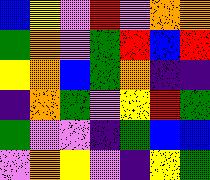[["blue", "yellow", "violet", "red", "violet", "orange", "orange"], ["green", "orange", "violet", "green", "red", "blue", "red"], ["yellow", "orange", "blue", "green", "orange", "indigo", "indigo"], ["indigo", "orange", "green", "violet", "yellow", "red", "green"], ["green", "violet", "violet", "indigo", "green", "blue", "blue"], ["violet", "orange", "yellow", "violet", "indigo", "yellow", "green"]]